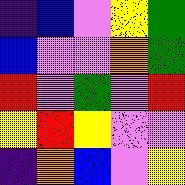[["indigo", "blue", "violet", "yellow", "green"], ["blue", "violet", "violet", "orange", "green"], ["red", "violet", "green", "violet", "red"], ["yellow", "red", "yellow", "violet", "violet"], ["indigo", "orange", "blue", "violet", "yellow"]]